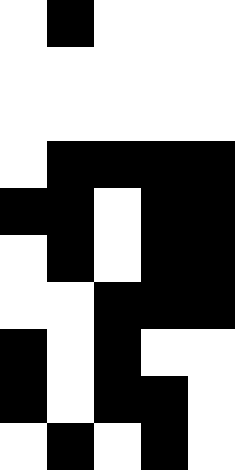[["white", "black", "white", "white", "white"], ["white", "white", "white", "white", "white"], ["white", "white", "white", "white", "white"], ["white", "black", "black", "black", "black"], ["black", "black", "white", "black", "black"], ["white", "black", "white", "black", "black"], ["white", "white", "black", "black", "black"], ["black", "white", "black", "white", "white"], ["black", "white", "black", "black", "white"], ["white", "black", "white", "black", "white"]]